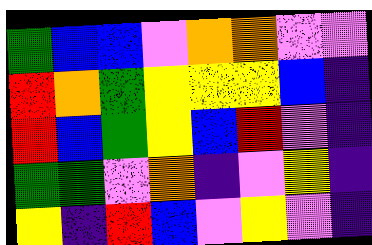[["green", "blue", "blue", "violet", "orange", "orange", "violet", "violet"], ["red", "orange", "green", "yellow", "yellow", "yellow", "blue", "indigo"], ["red", "blue", "green", "yellow", "blue", "red", "violet", "indigo"], ["green", "green", "violet", "orange", "indigo", "violet", "yellow", "indigo"], ["yellow", "indigo", "red", "blue", "violet", "yellow", "violet", "indigo"]]